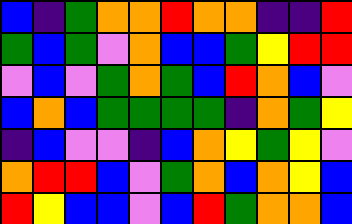[["blue", "indigo", "green", "orange", "orange", "red", "orange", "orange", "indigo", "indigo", "red"], ["green", "blue", "green", "violet", "orange", "blue", "blue", "green", "yellow", "red", "red"], ["violet", "blue", "violet", "green", "orange", "green", "blue", "red", "orange", "blue", "violet"], ["blue", "orange", "blue", "green", "green", "green", "green", "indigo", "orange", "green", "yellow"], ["indigo", "blue", "violet", "violet", "indigo", "blue", "orange", "yellow", "green", "yellow", "violet"], ["orange", "red", "red", "blue", "violet", "green", "orange", "blue", "orange", "yellow", "blue"], ["red", "yellow", "blue", "blue", "violet", "blue", "red", "green", "orange", "orange", "blue"]]